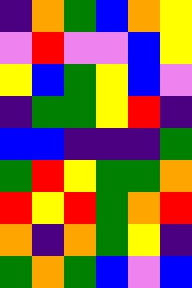[["indigo", "orange", "green", "blue", "orange", "yellow"], ["violet", "red", "violet", "violet", "blue", "yellow"], ["yellow", "blue", "green", "yellow", "blue", "violet"], ["indigo", "green", "green", "yellow", "red", "indigo"], ["blue", "blue", "indigo", "indigo", "indigo", "green"], ["green", "red", "yellow", "green", "green", "orange"], ["red", "yellow", "red", "green", "orange", "red"], ["orange", "indigo", "orange", "green", "yellow", "indigo"], ["green", "orange", "green", "blue", "violet", "blue"]]